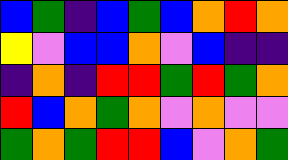[["blue", "green", "indigo", "blue", "green", "blue", "orange", "red", "orange"], ["yellow", "violet", "blue", "blue", "orange", "violet", "blue", "indigo", "indigo"], ["indigo", "orange", "indigo", "red", "red", "green", "red", "green", "orange"], ["red", "blue", "orange", "green", "orange", "violet", "orange", "violet", "violet"], ["green", "orange", "green", "red", "red", "blue", "violet", "orange", "green"]]